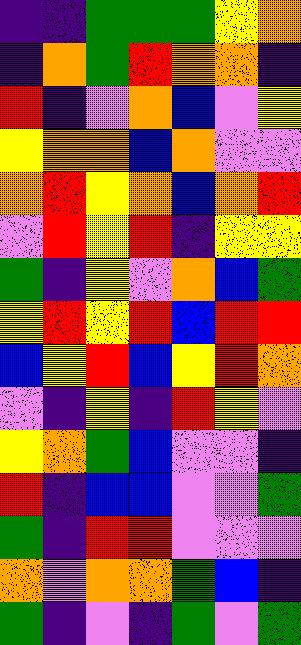[["indigo", "indigo", "green", "green", "green", "yellow", "orange"], ["indigo", "orange", "green", "red", "orange", "orange", "indigo"], ["red", "indigo", "violet", "orange", "blue", "violet", "yellow"], ["yellow", "orange", "orange", "blue", "orange", "violet", "violet"], ["orange", "red", "yellow", "orange", "blue", "orange", "red"], ["violet", "red", "yellow", "red", "indigo", "yellow", "yellow"], ["green", "indigo", "yellow", "violet", "orange", "blue", "green"], ["yellow", "red", "yellow", "red", "blue", "red", "red"], ["blue", "yellow", "red", "blue", "yellow", "red", "orange"], ["violet", "indigo", "yellow", "indigo", "red", "yellow", "violet"], ["yellow", "orange", "green", "blue", "violet", "violet", "indigo"], ["red", "indigo", "blue", "blue", "violet", "violet", "green"], ["green", "indigo", "red", "red", "violet", "violet", "violet"], ["orange", "violet", "orange", "orange", "green", "blue", "indigo"], ["green", "indigo", "violet", "indigo", "green", "violet", "green"]]